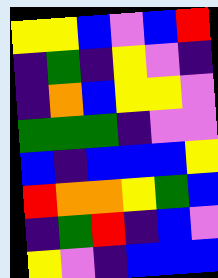[["yellow", "yellow", "blue", "violet", "blue", "red"], ["indigo", "green", "indigo", "yellow", "violet", "indigo"], ["indigo", "orange", "blue", "yellow", "yellow", "violet"], ["green", "green", "green", "indigo", "violet", "violet"], ["blue", "indigo", "blue", "blue", "blue", "yellow"], ["red", "orange", "orange", "yellow", "green", "blue"], ["indigo", "green", "red", "indigo", "blue", "violet"], ["yellow", "violet", "indigo", "blue", "blue", "blue"]]